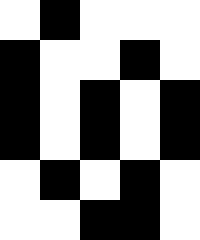[["white", "black", "white", "white", "white"], ["black", "white", "white", "black", "white"], ["black", "white", "black", "white", "black"], ["black", "white", "black", "white", "black"], ["white", "black", "white", "black", "white"], ["white", "white", "black", "black", "white"]]